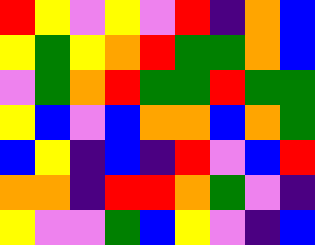[["red", "yellow", "violet", "yellow", "violet", "red", "indigo", "orange", "blue"], ["yellow", "green", "yellow", "orange", "red", "green", "green", "orange", "blue"], ["violet", "green", "orange", "red", "green", "green", "red", "green", "green"], ["yellow", "blue", "violet", "blue", "orange", "orange", "blue", "orange", "green"], ["blue", "yellow", "indigo", "blue", "indigo", "red", "violet", "blue", "red"], ["orange", "orange", "indigo", "red", "red", "orange", "green", "violet", "indigo"], ["yellow", "violet", "violet", "green", "blue", "yellow", "violet", "indigo", "blue"]]